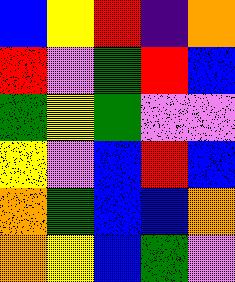[["blue", "yellow", "red", "indigo", "orange"], ["red", "violet", "green", "red", "blue"], ["green", "yellow", "green", "violet", "violet"], ["yellow", "violet", "blue", "red", "blue"], ["orange", "green", "blue", "blue", "orange"], ["orange", "yellow", "blue", "green", "violet"]]